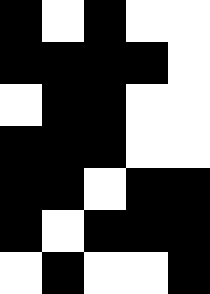[["black", "white", "black", "white", "white"], ["black", "black", "black", "black", "white"], ["white", "black", "black", "white", "white"], ["black", "black", "black", "white", "white"], ["black", "black", "white", "black", "black"], ["black", "white", "black", "black", "black"], ["white", "black", "white", "white", "black"]]